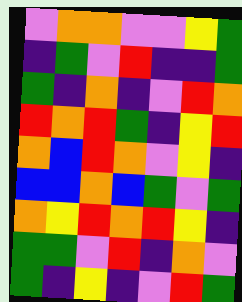[["violet", "orange", "orange", "violet", "violet", "yellow", "green"], ["indigo", "green", "violet", "red", "indigo", "indigo", "green"], ["green", "indigo", "orange", "indigo", "violet", "red", "orange"], ["red", "orange", "red", "green", "indigo", "yellow", "red"], ["orange", "blue", "red", "orange", "violet", "yellow", "indigo"], ["blue", "blue", "orange", "blue", "green", "violet", "green"], ["orange", "yellow", "red", "orange", "red", "yellow", "indigo"], ["green", "green", "violet", "red", "indigo", "orange", "violet"], ["green", "indigo", "yellow", "indigo", "violet", "red", "green"]]